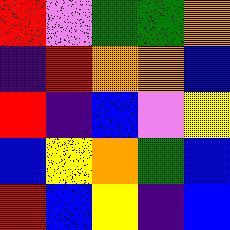[["red", "violet", "green", "green", "orange"], ["indigo", "red", "orange", "orange", "blue"], ["red", "indigo", "blue", "violet", "yellow"], ["blue", "yellow", "orange", "green", "blue"], ["red", "blue", "yellow", "indigo", "blue"]]